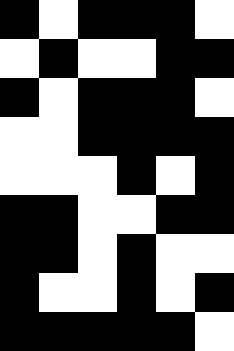[["black", "white", "black", "black", "black", "white"], ["white", "black", "white", "white", "black", "black"], ["black", "white", "black", "black", "black", "white"], ["white", "white", "black", "black", "black", "black"], ["white", "white", "white", "black", "white", "black"], ["black", "black", "white", "white", "black", "black"], ["black", "black", "white", "black", "white", "white"], ["black", "white", "white", "black", "white", "black"], ["black", "black", "black", "black", "black", "white"]]